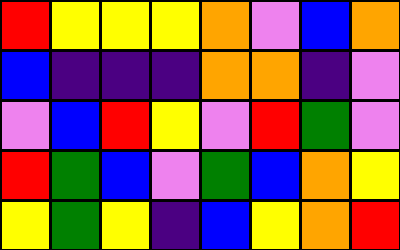[["red", "yellow", "yellow", "yellow", "orange", "violet", "blue", "orange"], ["blue", "indigo", "indigo", "indigo", "orange", "orange", "indigo", "violet"], ["violet", "blue", "red", "yellow", "violet", "red", "green", "violet"], ["red", "green", "blue", "violet", "green", "blue", "orange", "yellow"], ["yellow", "green", "yellow", "indigo", "blue", "yellow", "orange", "red"]]